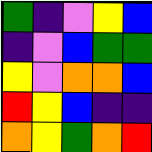[["green", "indigo", "violet", "yellow", "blue"], ["indigo", "violet", "blue", "green", "green"], ["yellow", "violet", "orange", "orange", "blue"], ["red", "yellow", "blue", "indigo", "indigo"], ["orange", "yellow", "green", "orange", "red"]]